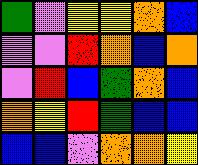[["green", "violet", "yellow", "yellow", "orange", "blue"], ["violet", "violet", "red", "orange", "blue", "orange"], ["violet", "red", "blue", "green", "orange", "blue"], ["orange", "yellow", "red", "green", "blue", "blue"], ["blue", "blue", "violet", "orange", "orange", "yellow"]]